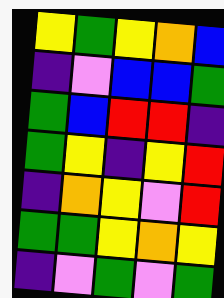[["yellow", "green", "yellow", "orange", "blue"], ["indigo", "violet", "blue", "blue", "green"], ["green", "blue", "red", "red", "indigo"], ["green", "yellow", "indigo", "yellow", "red"], ["indigo", "orange", "yellow", "violet", "red"], ["green", "green", "yellow", "orange", "yellow"], ["indigo", "violet", "green", "violet", "green"]]